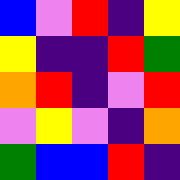[["blue", "violet", "red", "indigo", "yellow"], ["yellow", "indigo", "indigo", "red", "green"], ["orange", "red", "indigo", "violet", "red"], ["violet", "yellow", "violet", "indigo", "orange"], ["green", "blue", "blue", "red", "indigo"]]